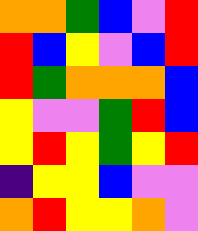[["orange", "orange", "green", "blue", "violet", "red"], ["red", "blue", "yellow", "violet", "blue", "red"], ["red", "green", "orange", "orange", "orange", "blue"], ["yellow", "violet", "violet", "green", "red", "blue"], ["yellow", "red", "yellow", "green", "yellow", "red"], ["indigo", "yellow", "yellow", "blue", "violet", "violet"], ["orange", "red", "yellow", "yellow", "orange", "violet"]]